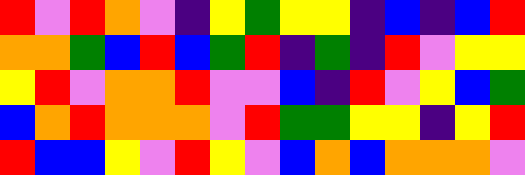[["red", "violet", "red", "orange", "violet", "indigo", "yellow", "green", "yellow", "yellow", "indigo", "blue", "indigo", "blue", "red"], ["orange", "orange", "green", "blue", "red", "blue", "green", "red", "indigo", "green", "indigo", "red", "violet", "yellow", "yellow"], ["yellow", "red", "violet", "orange", "orange", "red", "violet", "violet", "blue", "indigo", "red", "violet", "yellow", "blue", "green"], ["blue", "orange", "red", "orange", "orange", "orange", "violet", "red", "green", "green", "yellow", "yellow", "indigo", "yellow", "red"], ["red", "blue", "blue", "yellow", "violet", "red", "yellow", "violet", "blue", "orange", "blue", "orange", "orange", "orange", "violet"]]